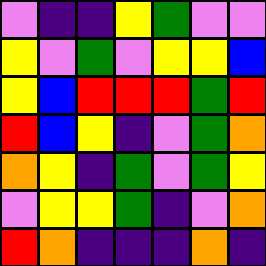[["violet", "indigo", "indigo", "yellow", "green", "violet", "violet"], ["yellow", "violet", "green", "violet", "yellow", "yellow", "blue"], ["yellow", "blue", "red", "red", "red", "green", "red"], ["red", "blue", "yellow", "indigo", "violet", "green", "orange"], ["orange", "yellow", "indigo", "green", "violet", "green", "yellow"], ["violet", "yellow", "yellow", "green", "indigo", "violet", "orange"], ["red", "orange", "indigo", "indigo", "indigo", "orange", "indigo"]]